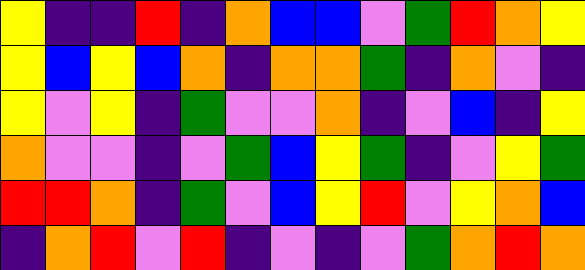[["yellow", "indigo", "indigo", "red", "indigo", "orange", "blue", "blue", "violet", "green", "red", "orange", "yellow"], ["yellow", "blue", "yellow", "blue", "orange", "indigo", "orange", "orange", "green", "indigo", "orange", "violet", "indigo"], ["yellow", "violet", "yellow", "indigo", "green", "violet", "violet", "orange", "indigo", "violet", "blue", "indigo", "yellow"], ["orange", "violet", "violet", "indigo", "violet", "green", "blue", "yellow", "green", "indigo", "violet", "yellow", "green"], ["red", "red", "orange", "indigo", "green", "violet", "blue", "yellow", "red", "violet", "yellow", "orange", "blue"], ["indigo", "orange", "red", "violet", "red", "indigo", "violet", "indigo", "violet", "green", "orange", "red", "orange"]]